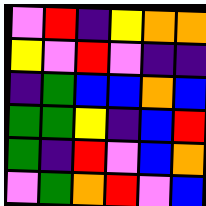[["violet", "red", "indigo", "yellow", "orange", "orange"], ["yellow", "violet", "red", "violet", "indigo", "indigo"], ["indigo", "green", "blue", "blue", "orange", "blue"], ["green", "green", "yellow", "indigo", "blue", "red"], ["green", "indigo", "red", "violet", "blue", "orange"], ["violet", "green", "orange", "red", "violet", "blue"]]